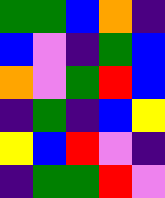[["green", "green", "blue", "orange", "indigo"], ["blue", "violet", "indigo", "green", "blue"], ["orange", "violet", "green", "red", "blue"], ["indigo", "green", "indigo", "blue", "yellow"], ["yellow", "blue", "red", "violet", "indigo"], ["indigo", "green", "green", "red", "violet"]]